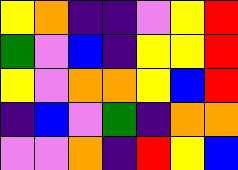[["yellow", "orange", "indigo", "indigo", "violet", "yellow", "red"], ["green", "violet", "blue", "indigo", "yellow", "yellow", "red"], ["yellow", "violet", "orange", "orange", "yellow", "blue", "red"], ["indigo", "blue", "violet", "green", "indigo", "orange", "orange"], ["violet", "violet", "orange", "indigo", "red", "yellow", "blue"]]